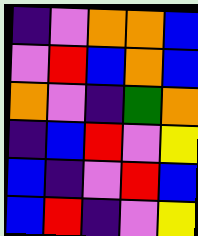[["indigo", "violet", "orange", "orange", "blue"], ["violet", "red", "blue", "orange", "blue"], ["orange", "violet", "indigo", "green", "orange"], ["indigo", "blue", "red", "violet", "yellow"], ["blue", "indigo", "violet", "red", "blue"], ["blue", "red", "indigo", "violet", "yellow"]]